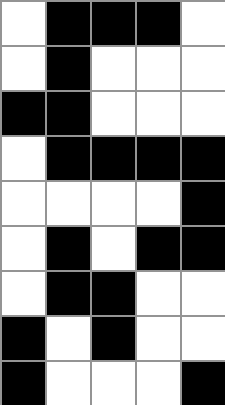[["white", "black", "black", "black", "white"], ["white", "black", "white", "white", "white"], ["black", "black", "white", "white", "white"], ["white", "black", "black", "black", "black"], ["white", "white", "white", "white", "black"], ["white", "black", "white", "black", "black"], ["white", "black", "black", "white", "white"], ["black", "white", "black", "white", "white"], ["black", "white", "white", "white", "black"]]